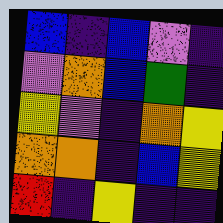[["blue", "indigo", "blue", "violet", "indigo"], ["violet", "orange", "blue", "green", "indigo"], ["yellow", "violet", "indigo", "orange", "yellow"], ["orange", "orange", "indigo", "blue", "yellow"], ["red", "indigo", "yellow", "indigo", "indigo"]]